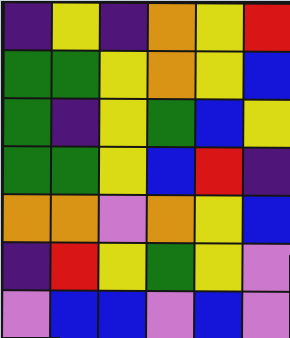[["indigo", "yellow", "indigo", "orange", "yellow", "red"], ["green", "green", "yellow", "orange", "yellow", "blue"], ["green", "indigo", "yellow", "green", "blue", "yellow"], ["green", "green", "yellow", "blue", "red", "indigo"], ["orange", "orange", "violet", "orange", "yellow", "blue"], ["indigo", "red", "yellow", "green", "yellow", "violet"], ["violet", "blue", "blue", "violet", "blue", "violet"]]